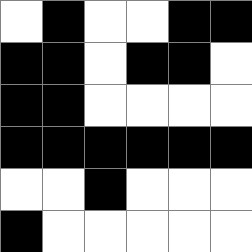[["white", "black", "white", "white", "black", "black"], ["black", "black", "white", "black", "black", "white"], ["black", "black", "white", "white", "white", "white"], ["black", "black", "black", "black", "black", "black"], ["white", "white", "black", "white", "white", "white"], ["black", "white", "white", "white", "white", "white"]]